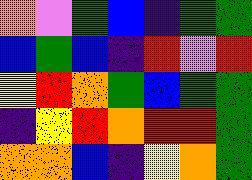[["orange", "violet", "green", "blue", "indigo", "green", "green"], ["blue", "green", "blue", "indigo", "red", "violet", "red"], ["yellow", "red", "orange", "green", "blue", "green", "green"], ["indigo", "yellow", "red", "orange", "red", "red", "green"], ["orange", "orange", "blue", "indigo", "yellow", "orange", "green"]]